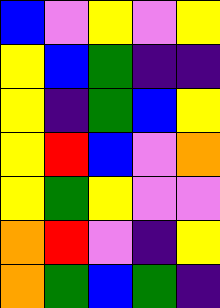[["blue", "violet", "yellow", "violet", "yellow"], ["yellow", "blue", "green", "indigo", "indigo"], ["yellow", "indigo", "green", "blue", "yellow"], ["yellow", "red", "blue", "violet", "orange"], ["yellow", "green", "yellow", "violet", "violet"], ["orange", "red", "violet", "indigo", "yellow"], ["orange", "green", "blue", "green", "indigo"]]